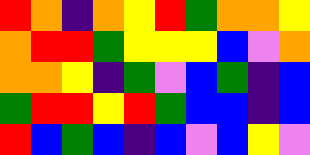[["red", "orange", "indigo", "orange", "yellow", "red", "green", "orange", "orange", "yellow"], ["orange", "red", "red", "green", "yellow", "yellow", "yellow", "blue", "violet", "orange"], ["orange", "orange", "yellow", "indigo", "green", "violet", "blue", "green", "indigo", "blue"], ["green", "red", "red", "yellow", "red", "green", "blue", "blue", "indigo", "blue"], ["red", "blue", "green", "blue", "indigo", "blue", "violet", "blue", "yellow", "violet"]]